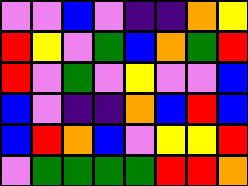[["violet", "violet", "blue", "violet", "indigo", "indigo", "orange", "yellow"], ["red", "yellow", "violet", "green", "blue", "orange", "green", "red"], ["red", "violet", "green", "violet", "yellow", "violet", "violet", "blue"], ["blue", "violet", "indigo", "indigo", "orange", "blue", "red", "blue"], ["blue", "red", "orange", "blue", "violet", "yellow", "yellow", "red"], ["violet", "green", "green", "green", "green", "red", "red", "orange"]]